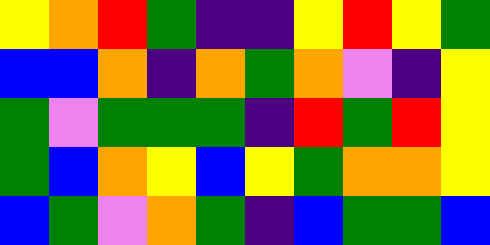[["yellow", "orange", "red", "green", "indigo", "indigo", "yellow", "red", "yellow", "green"], ["blue", "blue", "orange", "indigo", "orange", "green", "orange", "violet", "indigo", "yellow"], ["green", "violet", "green", "green", "green", "indigo", "red", "green", "red", "yellow"], ["green", "blue", "orange", "yellow", "blue", "yellow", "green", "orange", "orange", "yellow"], ["blue", "green", "violet", "orange", "green", "indigo", "blue", "green", "green", "blue"]]